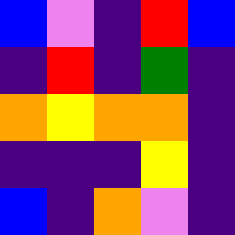[["blue", "violet", "indigo", "red", "blue"], ["indigo", "red", "indigo", "green", "indigo"], ["orange", "yellow", "orange", "orange", "indigo"], ["indigo", "indigo", "indigo", "yellow", "indigo"], ["blue", "indigo", "orange", "violet", "indigo"]]